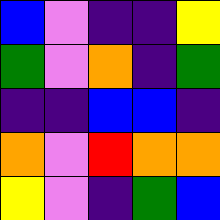[["blue", "violet", "indigo", "indigo", "yellow"], ["green", "violet", "orange", "indigo", "green"], ["indigo", "indigo", "blue", "blue", "indigo"], ["orange", "violet", "red", "orange", "orange"], ["yellow", "violet", "indigo", "green", "blue"]]